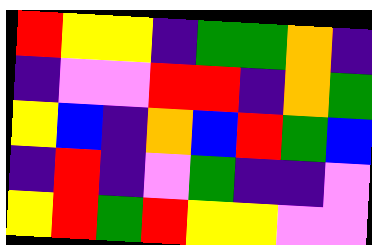[["red", "yellow", "yellow", "indigo", "green", "green", "orange", "indigo"], ["indigo", "violet", "violet", "red", "red", "indigo", "orange", "green"], ["yellow", "blue", "indigo", "orange", "blue", "red", "green", "blue"], ["indigo", "red", "indigo", "violet", "green", "indigo", "indigo", "violet"], ["yellow", "red", "green", "red", "yellow", "yellow", "violet", "violet"]]